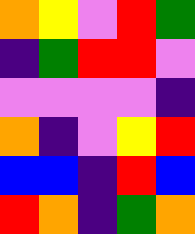[["orange", "yellow", "violet", "red", "green"], ["indigo", "green", "red", "red", "violet"], ["violet", "violet", "violet", "violet", "indigo"], ["orange", "indigo", "violet", "yellow", "red"], ["blue", "blue", "indigo", "red", "blue"], ["red", "orange", "indigo", "green", "orange"]]